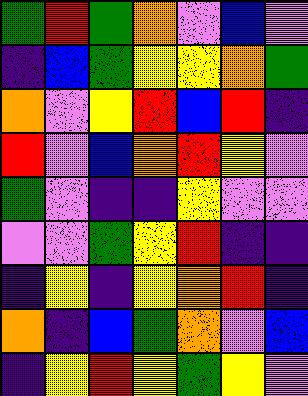[["green", "red", "green", "orange", "violet", "blue", "violet"], ["indigo", "blue", "green", "yellow", "yellow", "orange", "green"], ["orange", "violet", "yellow", "red", "blue", "red", "indigo"], ["red", "violet", "blue", "orange", "red", "yellow", "violet"], ["green", "violet", "indigo", "indigo", "yellow", "violet", "violet"], ["violet", "violet", "green", "yellow", "red", "indigo", "indigo"], ["indigo", "yellow", "indigo", "yellow", "orange", "red", "indigo"], ["orange", "indigo", "blue", "green", "orange", "violet", "blue"], ["indigo", "yellow", "red", "yellow", "green", "yellow", "violet"]]